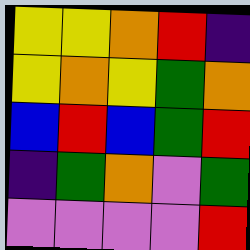[["yellow", "yellow", "orange", "red", "indigo"], ["yellow", "orange", "yellow", "green", "orange"], ["blue", "red", "blue", "green", "red"], ["indigo", "green", "orange", "violet", "green"], ["violet", "violet", "violet", "violet", "red"]]